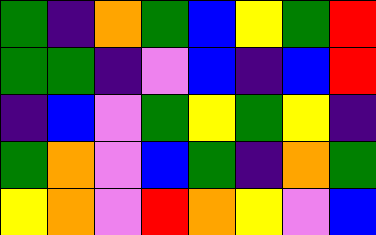[["green", "indigo", "orange", "green", "blue", "yellow", "green", "red"], ["green", "green", "indigo", "violet", "blue", "indigo", "blue", "red"], ["indigo", "blue", "violet", "green", "yellow", "green", "yellow", "indigo"], ["green", "orange", "violet", "blue", "green", "indigo", "orange", "green"], ["yellow", "orange", "violet", "red", "orange", "yellow", "violet", "blue"]]